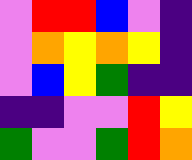[["violet", "red", "red", "blue", "violet", "indigo"], ["violet", "orange", "yellow", "orange", "yellow", "indigo"], ["violet", "blue", "yellow", "green", "indigo", "indigo"], ["indigo", "indigo", "violet", "violet", "red", "yellow"], ["green", "violet", "violet", "green", "red", "orange"]]